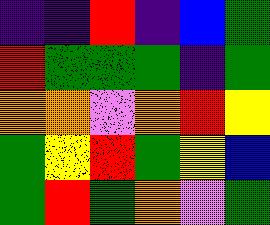[["indigo", "indigo", "red", "indigo", "blue", "green"], ["red", "green", "green", "green", "indigo", "green"], ["orange", "orange", "violet", "orange", "red", "yellow"], ["green", "yellow", "red", "green", "yellow", "blue"], ["green", "red", "green", "orange", "violet", "green"]]